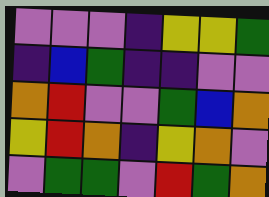[["violet", "violet", "violet", "indigo", "yellow", "yellow", "green"], ["indigo", "blue", "green", "indigo", "indigo", "violet", "violet"], ["orange", "red", "violet", "violet", "green", "blue", "orange"], ["yellow", "red", "orange", "indigo", "yellow", "orange", "violet"], ["violet", "green", "green", "violet", "red", "green", "orange"]]